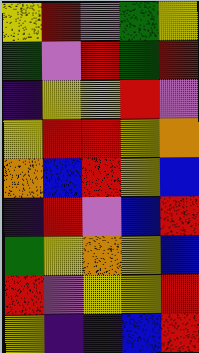[["yellow", "red", "violet", "green", "yellow"], ["green", "violet", "red", "green", "red"], ["indigo", "yellow", "yellow", "red", "violet"], ["yellow", "red", "red", "yellow", "orange"], ["orange", "blue", "red", "yellow", "blue"], ["indigo", "red", "violet", "blue", "red"], ["green", "yellow", "orange", "yellow", "blue"], ["red", "violet", "yellow", "yellow", "red"], ["yellow", "indigo", "indigo", "blue", "red"]]